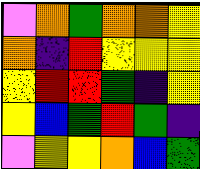[["violet", "orange", "green", "orange", "orange", "yellow"], ["orange", "indigo", "red", "yellow", "yellow", "yellow"], ["yellow", "red", "red", "green", "indigo", "yellow"], ["yellow", "blue", "green", "red", "green", "indigo"], ["violet", "yellow", "yellow", "orange", "blue", "green"]]